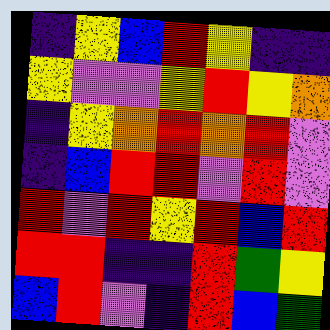[["indigo", "yellow", "blue", "red", "yellow", "indigo", "indigo"], ["yellow", "violet", "violet", "yellow", "red", "yellow", "orange"], ["indigo", "yellow", "orange", "red", "orange", "red", "violet"], ["indigo", "blue", "red", "red", "violet", "red", "violet"], ["red", "violet", "red", "yellow", "red", "blue", "red"], ["red", "red", "indigo", "indigo", "red", "green", "yellow"], ["blue", "red", "violet", "indigo", "red", "blue", "green"]]